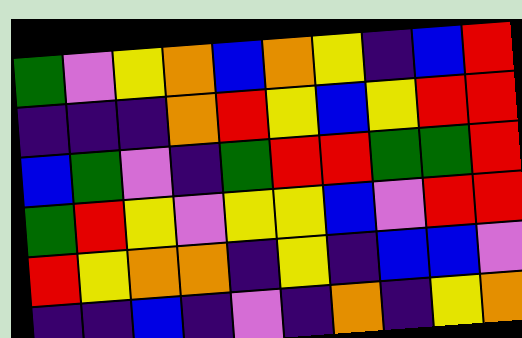[["green", "violet", "yellow", "orange", "blue", "orange", "yellow", "indigo", "blue", "red"], ["indigo", "indigo", "indigo", "orange", "red", "yellow", "blue", "yellow", "red", "red"], ["blue", "green", "violet", "indigo", "green", "red", "red", "green", "green", "red"], ["green", "red", "yellow", "violet", "yellow", "yellow", "blue", "violet", "red", "red"], ["red", "yellow", "orange", "orange", "indigo", "yellow", "indigo", "blue", "blue", "violet"], ["indigo", "indigo", "blue", "indigo", "violet", "indigo", "orange", "indigo", "yellow", "orange"]]